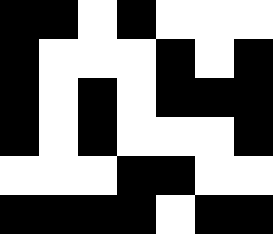[["black", "black", "white", "black", "white", "white", "white"], ["black", "white", "white", "white", "black", "white", "black"], ["black", "white", "black", "white", "black", "black", "black"], ["black", "white", "black", "white", "white", "white", "black"], ["white", "white", "white", "black", "black", "white", "white"], ["black", "black", "black", "black", "white", "black", "black"]]